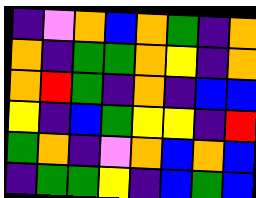[["indigo", "violet", "orange", "blue", "orange", "green", "indigo", "orange"], ["orange", "indigo", "green", "green", "orange", "yellow", "indigo", "orange"], ["orange", "red", "green", "indigo", "orange", "indigo", "blue", "blue"], ["yellow", "indigo", "blue", "green", "yellow", "yellow", "indigo", "red"], ["green", "orange", "indigo", "violet", "orange", "blue", "orange", "blue"], ["indigo", "green", "green", "yellow", "indigo", "blue", "green", "blue"]]